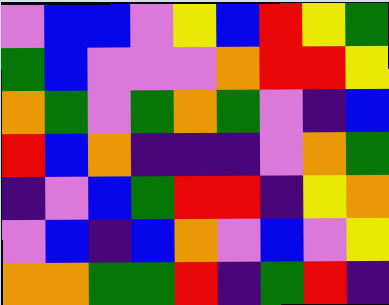[["violet", "blue", "blue", "violet", "yellow", "blue", "red", "yellow", "green"], ["green", "blue", "violet", "violet", "violet", "orange", "red", "red", "yellow"], ["orange", "green", "violet", "green", "orange", "green", "violet", "indigo", "blue"], ["red", "blue", "orange", "indigo", "indigo", "indigo", "violet", "orange", "green"], ["indigo", "violet", "blue", "green", "red", "red", "indigo", "yellow", "orange"], ["violet", "blue", "indigo", "blue", "orange", "violet", "blue", "violet", "yellow"], ["orange", "orange", "green", "green", "red", "indigo", "green", "red", "indigo"]]